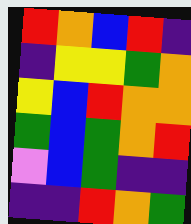[["red", "orange", "blue", "red", "indigo"], ["indigo", "yellow", "yellow", "green", "orange"], ["yellow", "blue", "red", "orange", "orange"], ["green", "blue", "green", "orange", "red"], ["violet", "blue", "green", "indigo", "indigo"], ["indigo", "indigo", "red", "orange", "green"]]